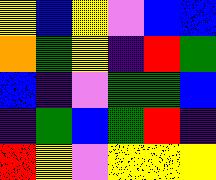[["yellow", "blue", "yellow", "violet", "blue", "blue"], ["orange", "green", "yellow", "indigo", "red", "green"], ["blue", "indigo", "violet", "green", "green", "blue"], ["indigo", "green", "blue", "green", "red", "indigo"], ["red", "yellow", "violet", "yellow", "yellow", "yellow"]]